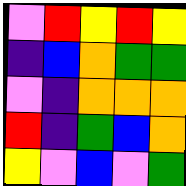[["violet", "red", "yellow", "red", "yellow"], ["indigo", "blue", "orange", "green", "green"], ["violet", "indigo", "orange", "orange", "orange"], ["red", "indigo", "green", "blue", "orange"], ["yellow", "violet", "blue", "violet", "green"]]